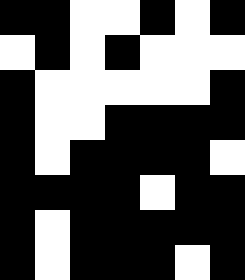[["black", "black", "white", "white", "black", "white", "black"], ["white", "black", "white", "black", "white", "white", "white"], ["black", "white", "white", "white", "white", "white", "black"], ["black", "white", "white", "black", "black", "black", "black"], ["black", "white", "black", "black", "black", "black", "white"], ["black", "black", "black", "black", "white", "black", "black"], ["black", "white", "black", "black", "black", "black", "black"], ["black", "white", "black", "black", "black", "white", "black"]]